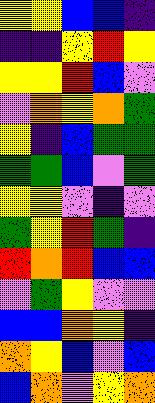[["yellow", "yellow", "blue", "blue", "indigo"], ["indigo", "indigo", "yellow", "red", "yellow"], ["yellow", "yellow", "red", "blue", "violet"], ["violet", "orange", "yellow", "orange", "green"], ["yellow", "indigo", "blue", "green", "green"], ["green", "green", "blue", "violet", "green"], ["yellow", "yellow", "violet", "indigo", "violet"], ["green", "yellow", "red", "green", "indigo"], ["red", "orange", "red", "blue", "blue"], ["violet", "green", "yellow", "violet", "violet"], ["blue", "blue", "orange", "yellow", "indigo"], ["orange", "yellow", "blue", "violet", "blue"], ["blue", "orange", "violet", "yellow", "orange"]]